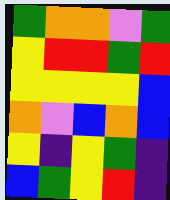[["green", "orange", "orange", "violet", "green"], ["yellow", "red", "red", "green", "red"], ["yellow", "yellow", "yellow", "yellow", "blue"], ["orange", "violet", "blue", "orange", "blue"], ["yellow", "indigo", "yellow", "green", "indigo"], ["blue", "green", "yellow", "red", "indigo"]]